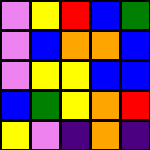[["violet", "yellow", "red", "blue", "green"], ["violet", "blue", "orange", "orange", "blue"], ["violet", "yellow", "yellow", "blue", "blue"], ["blue", "green", "yellow", "orange", "red"], ["yellow", "violet", "indigo", "orange", "indigo"]]